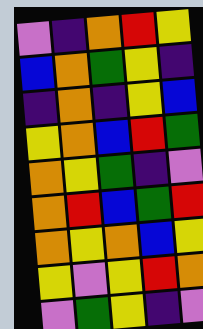[["violet", "indigo", "orange", "red", "yellow"], ["blue", "orange", "green", "yellow", "indigo"], ["indigo", "orange", "indigo", "yellow", "blue"], ["yellow", "orange", "blue", "red", "green"], ["orange", "yellow", "green", "indigo", "violet"], ["orange", "red", "blue", "green", "red"], ["orange", "yellow", "orange", "blue", "yellow"], ["yellow", "violet", "yellow", "red", "orange"], ["violet", "green", "yellow", "indigo", "violet"]]